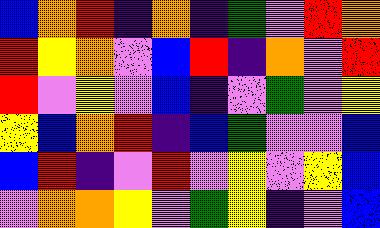[["blue", "orange", "red", "indigo", "orange", "indigo", "green", "violet", "red", "orange"], ["red", "yellow", "orange", "violet", "blue", "red", "indigo", "orange", "violet", "red"], ["red", "violet", "yellow", "violet", "blue", "indigo", "violet", "green", "violet", "yellow"], ["yellow", "blue", "orange", "red", "indigo", "blue", "green", "violet", "violet", "blue"], ["blue", "red", "indigo", "violet", "red", "violet", "yellow", "violet", "yellow", "blue"], ["violet", "orange", "orange", "yellow", "violet", "green", "yellow", "indigo", "violet", "blue"]]